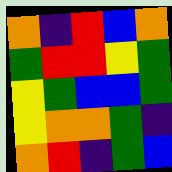[["orange", "indigo", "red", "blue", "orange"], ["green", "red", "red", "yellow", "green"], ["yellow", "green", "blue", "blue", "green"], ["yellow", "orange", "orange", "green", "indigo"], ["orange", "red", "indigo", "green", "blue"]]